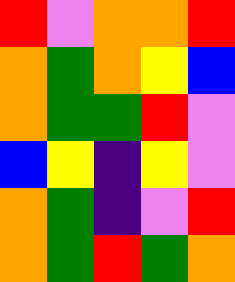[["red", "violet", "orange", "orange", "red"], ["orange", "green", "orange", "yellow", "blue"], ["orange", "green", "green", "red", "violet"], ["blue", "yellow", "indigo", "yellow", "violet"], ["orange", "green", "indigo", "violet", "red"], ["orange", "green", "red", "green", "orange"]]